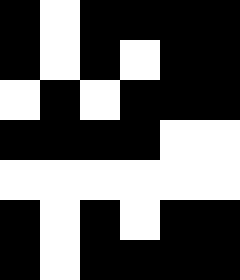[["black", "white", "black", "black", "black", "black"], ["black", "white", "black", "white", "black", "black"], ["white", "black", "white", "black", "black", "black"], ["black", "black", "black", "black", "white", "white"], ["white", "white", "white", "white", "white", "white"], ["black", "white", "black", "white", "black", "black"], ["black", "white", "black", "black", "black", "black"]]